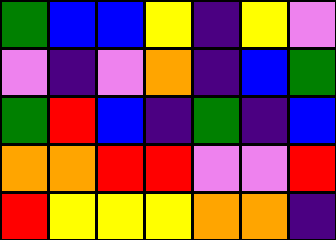[["green", "blue", "blue", "yellow", "indigo", "yellow", "violet"], ["violet", "indigo", "violet", "orange", "indigo", "blue", "green"], ["green", "red", "blue", "indigo", "green", "indigo", "blue"], ["orange", "orange", "red", "red", "violet", "violet", "red"], ["red", "yellow", "yellow", "yellow", "orange", "orange", "indigo"]]